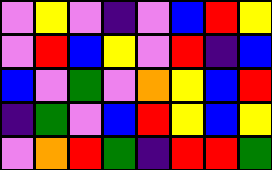[["violet", "yellow", "violet", "indigo", "violet", "blue", "red", "yellow"], ["violet", "red", "blue", "yellow", "violet", "red", "indigo", "blue"], ["blue", "violet", "green", "violet", "orange", "yellow", "blue", "red"], ["indigo", "green", "violet", "blue", "red", "yellow", "blue", "yellow"], ["violet", "orange", "red", "green", "indigo", "red", "red", "green"]]